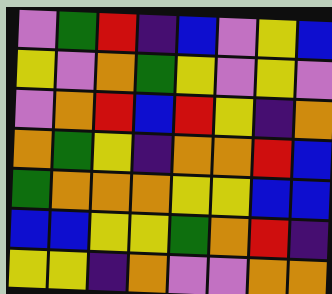[["violet", "green", "red", "indigo", "blue", "violet", "yellow", "blue"], ["yellow", "violet", "orange", "green", "yellow", "violet", "yellow", "violet"], ["violet", "orange", "red", "blue", "red", "yellow", "indigo", "orange"], ["orange", "green", "yellow", "indigo", "orange", "orange", "red", "blue"], ["green", "orange", "orange", "orange", "yellow", "yellow", "blue", "blue"], ["blue", "blue", "yellow", "yellow", "green", "orange", "red", "indigo"], ["yellow", "yellow", "indigo", "orange", "violet", "violet", "orange", "orange"]]